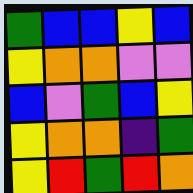[["green", "blue", "blue", "yellow", "blue"], ["yellow", "orange", "orange", "violet", "violet"], ["blue", "violet", "green", "blue", "yellow"], ["yellow", "orange", "orange", "indigo", "green"], ["yellow", "red", "green", "red", "orange"]]